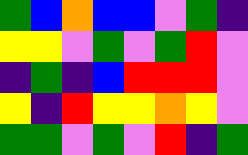[["green", "blue", "orange", "blue", "blue", "violet", "green", "indigo"], ["yellow", "yellow", "violet", "green", "violet", "green", "red", "violet"], ["indigo", "green", "indigo", "blue", "red", "red", "red", "violet"], ["yellow", "indigo", "red", "yellow", "yellow", "orange", "yellow", "violet"], ["green", "green", "violet", "green", "violet", "red", "indigo", "green"]]